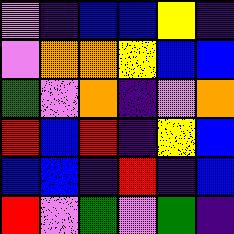[["violet", "indigo", "blue", "blue", "yellow", "indigo"], ["violet", "orange", "orange", "yellow", "blue", "blue"], ["green", "violet", "orange", "indigo", "violet", "orange"], ["red", "blue", "red", "indigo", "yellow", "blue"], ["blue", "blue", "indigo", "red", "indigo", "blue"], ["red", "violet", "green", "violet", "green", "indigo"]]